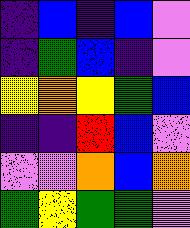[["indigo", "blue", "indigo", "blue", "violet"], ["indigo", "green", "blue", "indigo", "violet"], ["yellow", "orange", "yellow", "green", "blue"], ["indigo", "indigo", "red", "blue", "violet"], ["violet", "violet", "orange", "blue", "orange"], ["green", "yellow", "green", "green", "violet"]]